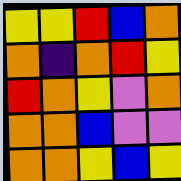[["yellow", "yellow", "red", "blue", "orange"], ["orange", "indigo", "orange", "red", "yellow"], ["red", "orange", "yellow", "violet", "orange"], ["orange", "orange", "blue", "violet", "violet"], ["orange", "orange", "yellow", "blue", "yellow"]]